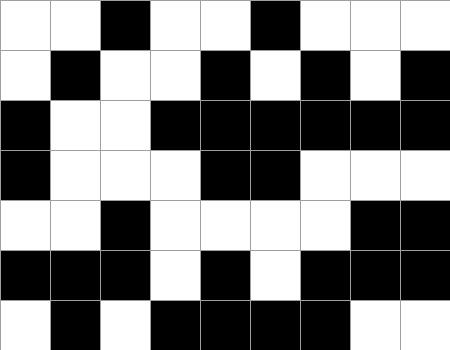[["white", "white", "black", "white", "white", "black", "white", "white", "white"], ["white", "black", "white", "white", "black", "white", "black", "white", "black"], ["black", "white", "white", "black", "black", "black", "black", "black", "black"], ["black", "white", "white", "white", "black", "black", "white", "white", "white"], ["white", "white", "black", "white", "white", "white", "white", "black", "black"], ["black", "black", "black", "white", "black", "white", "black", "black", "black"], ["white", "black", "white", "black", "black", "black", "black", "white", "white"]]